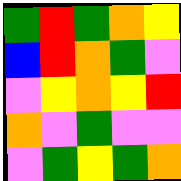[["green", "red", "green", "orange", "yellow"], ["blue", "red", "orange", "green", "violet"], ["violet", "yellow", "orange", "yellow", "red"], ["orange", "violet", "green", "violet", "violet"], ["violet", "green", "yellow", "green", "orange"]]